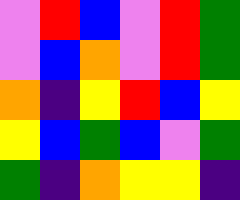[["violet", "red", "blue", "violet", "red", "green"], ["violet", "blue", "orange", "violet", "red", "green"], ["orange", "indigo", "yellow", "red", "blue", "yellow"], ["yellow", "blue", "green", "blue", "violet", "green"], ["green", "indigo", "orange", "yellow", "yellow", "indigo"]]